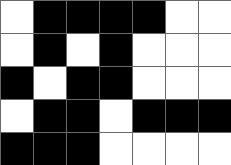[["white", "black", "black", "black", "black", "white", "white"], ["white", "black", "white", "black", "white", "white", "white"], ["black", "white", "black", "black", "white", "white", "white"], ["white", "black", "black", "white", "black", "black", "black"], ["black", "black", "black", "white", "white", "white", "white"]]